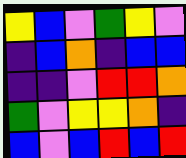[["yellow", "blue", "violet", "green", "yellow", "violet"], ["indigo", "blue", "orange", "indigo", "blue", "blue"], ["indigo", "indigo", "violet", "red", "red", "orange"], ["green", "violet", "yellow", "yellow", "orange", "indigo"], ["blue", "violet", "blue", "red", "blue", "red"]]